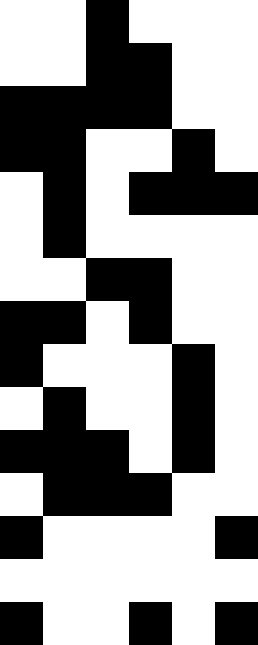[["white", "white", "black", "white", "white", "white"], ["white", "white", "black", "black", "white", "white"], ["black", "black", "black", "black", "white", "white"], ["black", "black", "white", "white", "black", "white"], ["white", "black", "white", "black", "black", "black"], ["white", "black", "white", "white", "white", "white"], ["white", "white", "black", "black", "white", "white"], ["black", "black", "white", "black", "white", "white"], ["black", "white", "white", "white", "black", "white"], ["white", "black", "white", "white", "black", "white"], ["black", "black", "black", "white", "black", "white"], ["white", "black", "black", "black", "white", "white"], ["black", "white", "white", "white", "white", "black"], ["white", "white", "white", "white", "white", "white"], ["black", "white", "white", "black", "white", "black"]]